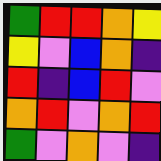[["green", "red", "red", "orange", "yellow"], ["yellow", "violet", "blue", "orange", "indigo"], ["red", "indigo", "blue", "red", "violet"], ["orange", "red", "violet", "orange", "red"], ["green", "violet", "orange", "violet", "indigo"]]